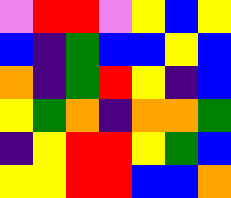[["violet", "red", "red", "violet", "yellow", "blue", "yellow"], ["blue", "indigo", "green", "blue", "blue", "yellow", "blue"], ["orange", "indigo", "green", "red", "yellow", "indigo", "blue"], ["yellow", "green", "orange", "indigo", "orange", "orange", "green"], ["indigo", "yellow", "red", "red", "yellow", "green", "blue"], ["yellow", "yellow", "red", "red", "blue", "blue", "orange"]]